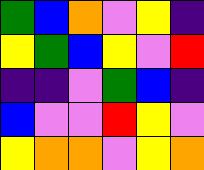[["green", "blue", "orange", "violet", "yellow", "indigo"], ["yellow", "green", "blue", "yellow", "violet", "red"], ["indigo", "indigo", "violet", "green", "blue", "indigo"], ["blue", "violet", "violet", "red", "yellow", "violet"], ["yellow", "orange", "orange", "violet", "yellow", "orange"]]